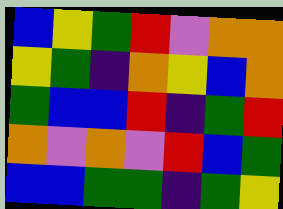[["blue", "yellow", "green", "red", "violet", "orange", "orange"], ["yellow", "green", "indigo", "orange", "yellow", "blue", "orange"], ["green", "blue", "blue", "red", "indigo", "green", "red"], ["orange", "violet", "orange", "violet", "red", "blue", "green"], ["blue", "blue", "green", "green", "indigo", "green", "yellow"]]